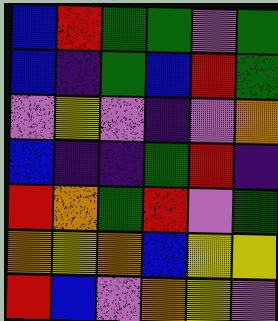[["blue", "red", "green", "green", "violet", "green"], ["blue", "indigo", "green", "blue", "red", "green"], ["violet", "yellow", "violet", "indigo", "violet", "orange"], ["blue", "indigo", "indigo", "green", "red", "indigo"], ["red", "orange", "green", "red", "violet", "green"], ["orange", "yellow", "orange", "blue", "yellow", "yellow"], ["red", "blue", "violet", "orange", "yellow", "violet"]]